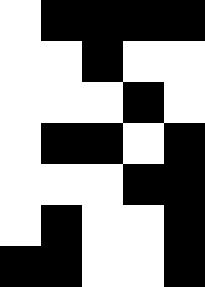[["white", "black", "black", "black", "black"], ["white", "white", "black", "white", "white"], ["white", "white", "white", "black", "white"], ["white", "black", "black", "white", "black"], ["white", "white", "white", "black", "black"], ["white", "black", "white", "white", "black"], ["black", "black", "white", "white", "black"]]